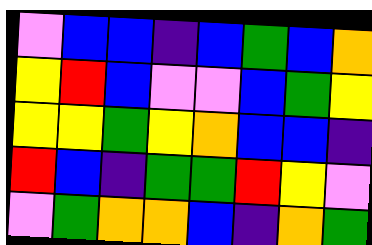[["violet", "blue", "blue", "indigo", "blue", "green", "blue", "orange"], ["yellow", "red", "blue", "violet", "violet", "blue", "green", "yellow"], ["yellow", "yellow", "green", "yellow", "orange", "blue", "blue", "indigo"], ["red", "blue", "indigo", "green", "green", "red", "yellow", "violet"], ["violet", "green", "orange", "orange", "blue", "indigo", "orange", "green"]]